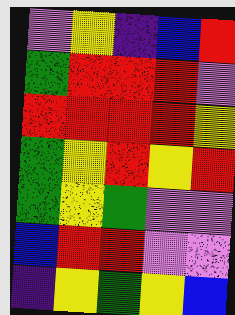[["violet", "yellow", "indigo", "blue", "red"], ["green", "red", "red", "red", "violet"], ["red", "red", "red", "red", "yellow"], ["green", "yellow", "red", "yellow", "red"], ["green", "yellow", "green", "violet", "violet"], ["blue", "red", "red", "violet", "violet"], ["indigo", "yellow", "green", "yellow", "blue"]]